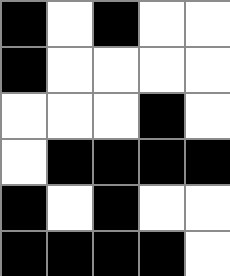[["black", "white", "black", "white", "white"], ["black", "white", "white", "white", "white"], ["white", "white", "white", "black", "white"], ["white", "black", "black", "black", "black"], ["black", "white", "black", "white", "white"], ["black", "black", "black", "black", "white"]]